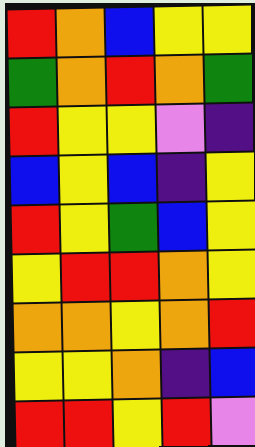[["red", "orange", "blue", "yellow", "yellow"], ["green", "orange", "red", "orange", "green"], ["red", "yellow", "yellow", "violet", "indigo"], ["blue", "yellow", "blue", "indigo", "yellow"], ["red", "yellow", "green", "blue", "yellow"], ["yellow", "red", "red", "orange", "yellow"], ["orange", "orange", "yellow", "orange", "red"], ["yellow", "yellow", "orange", "indigo", "blue"], ["red", "red", "yellow", "red", "violet"]]